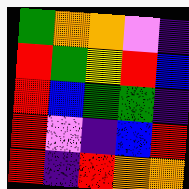[["green", "orange", "orange", "violet", "indigo"], ["red", "green", "yellow", "red", "blue"], ["red", "blue", "green", "green", "indigo"], ["red", "violet", "indigo", "blue", "red"], ["red", "indigo", "red", "orange", "orange"]]